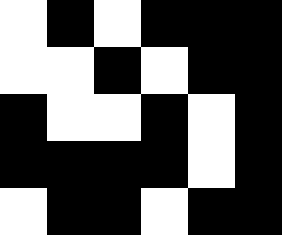[["white", "black", "white", "black", "black", "black"], ["white", "white", "black", "white", "black", "black"], ["black", "white", "white", "black", "white", "black"], ["black", "black", "black", "black", "white", "black"], ["white", "black", "black", "white", "black", "black"]]